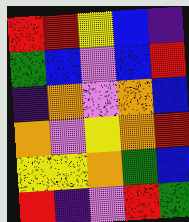[["red", "red", "yellow", "blue", "indigo"], ["green", "blue", "violet", "blue", "red"], ["indigo", "orange", "violet", "orange", "blue"], ["orange", "violet", "yellow", "orange", "red"], ["yellow", "yellow", "orange", "green", "blue"], ["red", "indigo", "violet", "red", "green"]]